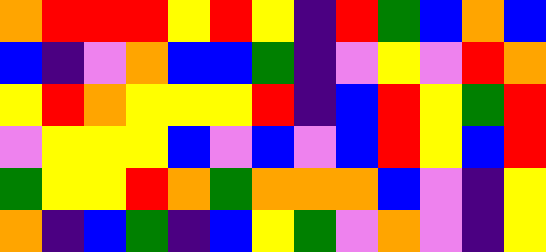[["orange", "red", "red", "red", "yellow", "red", "yellow", "indigo", "red", "green", "blue", "orange", "blue"], ["blue", "indigo", "violet", "orange", "blue", "blue", "green", "indigo", "violet", "yellow", "violet", "red", "orange"], ["yellow", "red", "orange", "yellow", "yellow", "yellow", "red", "indigo", "blue", "red", "yellow", "green", "red"], ["violet", "yellow", "yellow", "yellow", "blue", "violet", "blue", "violet", "blue", "red", "yellow", "blue", "red"], ["green", "yellow", "yellow", "red", "orange", "green", "orange", "orange", "orange", "blue", "violet", "indigo", "yellow"], ["orange", "indigo", "blue", "green", "indigo", "blue", "yellow", "green", "violet", "orange", "violet", "indigo", "yellow"]]